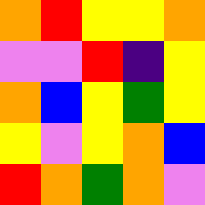[["orange", "red", "yellow", "yellow", "orange"], ["violet", "violet", "red", "indigo", "yellow"], ["orange", "blue", "yellow", "green", "yellow"], ["yellow", "violet", "yellow", "orange", "blue"], ["red", "orange", "green", "orange", "violet"]]